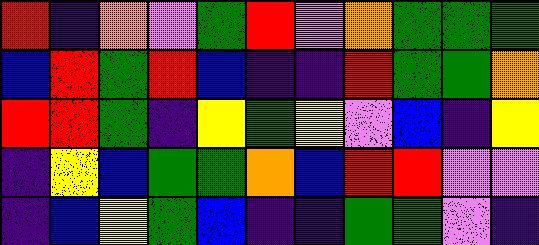[["red", "indigo", "orange", "violet", "green", "red", "violet", "orange", "green", "green", "green"], ["blue", "red", "green", "red", "blue", "indigo", "indigo", "red", "green", "green", "orange"], ["red", "red", "green", "indigo", "yellow", "green", "yellow", "violet", "blue", "indigo", "yellow"], ["indigo", "yellow", "blue", "green", "green", "orange", "blue", "red", "red", "violet", "violet"], ["indigo", "blue", "yellow", "green", "blue", "indigo", "indigo", "green", "green", "violet", "indigo"]]